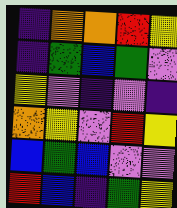[["indigo", "orange", "orange", "red", "yellow"], ["indigo", "green", "blue", "green", "violet"], ["yellow", "violet", "indigo", "violet", "indigo"], ["orange", "yellow", "violet", "red", "yellow"], ["blue", "green", "blue", "violet", "violet"], ["red", "blue", "indigo", "green", "yellow"]]